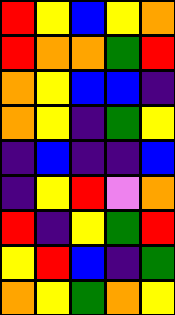[["red", "yellow", "blue", "yellow", "orange"], ["red", "orange", "orange", "green", "red"], ["orange", "yellow", "blue", "blue", "indigo"], ["orange", "yellow", "indigo", "green", "yellow"], ["indigo", "blue", "indigo", "indigo", "blue"], ["indigo", "yellow", "red", "violet", "orange"], ["red", "indigo", "yellow", "green", "red"], ["yellow", "red", "blue", "indigo", "green"], ["orange", "yellow", "green", "orange", "yellow"]]